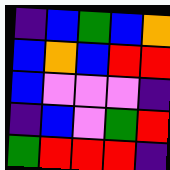[["indigo", "blue", "green", "blue", "orange"], ["blue", "orange", "blue", "red", "red"], ["blue", "violet", "violet", "violet", "indigo"], ["indigo", "blue", "violet", "green", "red"], ["green", "red", "red", "red", "indigo"]]